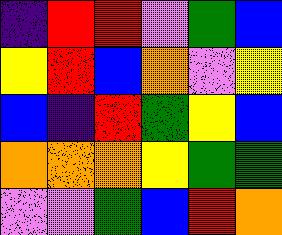[["indigo", "red", "red", "violet", "green", "blue"], ["yellow", "red", "blue", "orange", "violet", "yellow"], ["blue", "indigo", "red", "green", "yellow", "blue"], ["orange", "orange", "orange", "yellow", "green", "green"], ["violet", "violet", "green", "blue", "red", "orange"]]